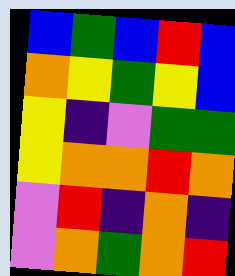[["blue", "green", "blue", "red", "blue"], ["orange", "yellow", "green", "yellow", "blue"], ["yellow", "indigo", "violet", "green", "green"], ["yellow", "orange", "orange", "red", "orange"], ["violet", "red", "indigo", "orange", "indigo"], ["violet", "orange", "green", "orange", "red"]]